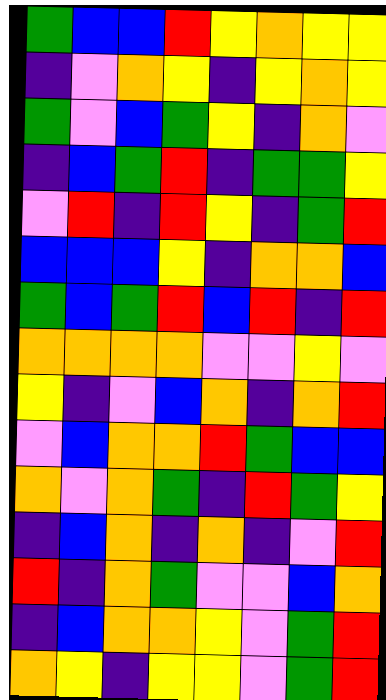[["green", "blue", "blue", "red", "yellow", "orange", "yellow", "yellow"], ["indigo", "violet", "orange", "yellow", "indigo", "yellow", "orange", "yellow"], ["green", "violet", "blue", "green", "yellow", "indigo", "orange", "violet"], ["indigo", "blue", "green", "red", "indigo", "green", "green", "yellow"], ["violet", "red", "indigo", "red", "yellow", "indigo", "green", "red"], ["blue", "blue", "blue", "yellow", "indigo", "orange", "orange", "blue"], ["green", "blue", "green", "red", "blue", "red", "indigo", "red"], ["orange", "orange", "orange", "orange", "violet", "violet", "yellow", "violet"], ["yellow", "indigo", "violet", "blue", "orange", "indigo", "orange", "red"], ["violet", "blue", "orange", "orange", "red", "green", "blue", "blue"], ["orange", "violet", "orange", "green", "indigo", "red", "green", "yellow"], ["indigo", "blue", "orange", "indigo", "orange", "indigo", "violet", "red"], ["red", "indigo", "orange", "green", "violet", "violet", "blue", "orange"], ["indigo", "blue", "orange", "orange", "yellow", "violet", "green", "red"], ["orange", "yellow", "indigo", "yellow", "yellow", "violet", "green", "red"]]